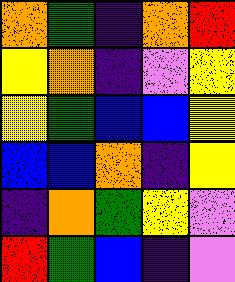[["orange", "green", "indigo", "orange", "red"], ["yellow", "orange", "indigo", "violet", "yellow"], ["yellow", "green", "blue", "blue", "yellow"], ["blue", "blue", "orange", "indigo", "yellow"], ["indigo", "orange", "green", "yellow", "violet"], ["red", "green", "blue", "indigo", "violet"]]